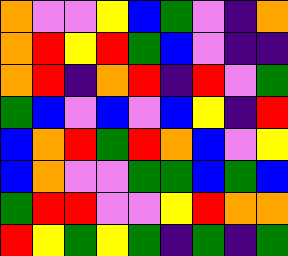[["orange", "violet", "violet", "yellow", "blue", "green", "violet", "indigo", "orange"], ["orange", "red", "yellow", "red", "green", "blue", "violet", "indigo", "indigo"], ["orange", "red", "indigo", "orange", "red", "indigo", "red", "violet", "green"], ["green", "blue", "violet", "blue", "violet", "blue", "yellow", "indigo", "red"], ["blue", "orange", "red", "green", "red", "orange", "blue", "violet", "yellow"], ["blue", "orange", "violet", "violet", "green", "green", "blue", "green", "blue"], ["green", "red", "red", "violet", "violet", "yellow", "red", "orange", "orange"], ["red", "yellow", "green", "yellow", "green", "indigo", "green", "indigo", "green"]]